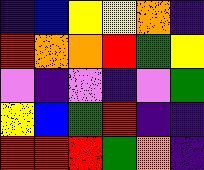[["indigo", "blue", "yellow", "yellow", "orange", "indigo"], ["red", "orange", "orange", "red", "green", "yellow"], ["violet", "indigo", "violet", "indigo", "violet", "green"], ["yellow", "blue", "green", "red", "indigo", "indigo"], ["red", "red", "red", "green", "orange", "indigo"]]